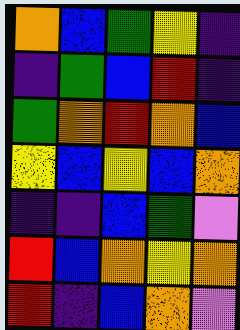[["orange", "blue", "green", "yellow", "indigo"], ["indigo", "green", "blue", "red", "indigo"], ["green", "orange", "red", "orange", "blue"], ["yellow", "blue", "yellow", "blue", "orange"], ["indigo", "indigo", "blue", "green", "violet"], ["red", "blue", "orange", "yellow", "orange"], ["red", "indigo", "blue", "orange", "violet"]]